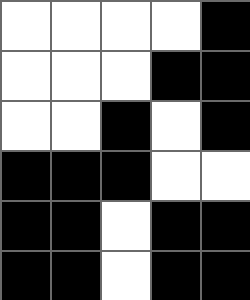[["white", "white", "white", "white", "black"], ["white", "white", "white", "black", "black"], ["white", "white", "black", "white", "black"], ["black", "black", "black", "white", "white"], ["black", "black", "white", "black", "black"], ["black", "black", "white", "black", "black"]]